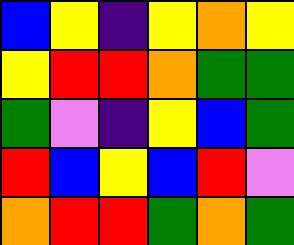[["blue", "yellow", "indigo", "yellow", "orange", "yellow"], ["yellow", "red", "red", "orange", "green", "green"], ["green", "violet", "indigo", "yellow", "blue", "green"], ["red", "blue", "yellow", "blue", "red", "violet"], ["orange", "red", "red", "green", "orange", "green"]]